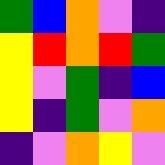[["green", "blue", "orange", "violet", "indigo"], ["yellow", "red", "orange", "red", "green"], ["yellow", "violet", "green", "indigo", "blue"], ["yellow", "indigo", "green", "violet", "orange"], ["indigo", "violet", "orange", "yellow", "violet"]]